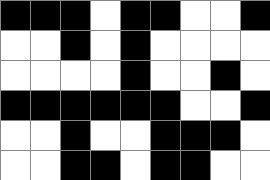[["black", "black", "black", "white", "black", "black", "white", "white", "black"], ["white", "white", "black", "white", "black", "white", "white", "white", "white"], ["white", "white", "white", "white", "black", "white", "white", "black", "white"], ["black", "black", "black", "black", "black", "black", "white", "white", "black"], ["white", "white", "black", "white", "white", "black", "black", "black", "white"], ["white", "white", "black", "black", "white", "black", "black", "white", "white"]]